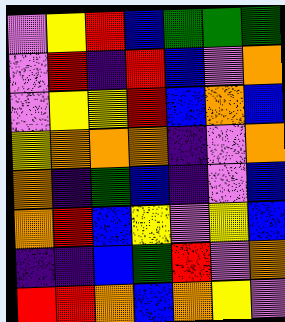[["violet", "yellow", "red", "blue", "green", "green", "green"], ["violet", "red", "indigo", "red", "blue", "violet", "orange"], ["violet", "yellow", "yellow", "red", "blue", "orange", "blue"], ["yellow", "orange", "orange", "orange", "indigo", "violet", "orange"], ["orange", "indigo", "green", "blue", "indigo", "violet", "blue"], ["orange", "red", "blue", "yellow", "violet", "yellow", "blue"], ["indigo", "indigo", "blue", "green", "red", "violet", "orange"], ["red", "red", "orange", "blue", "orange", "yellow", "violet"]]